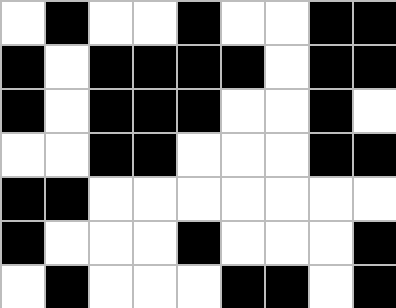[["white", "black", "white", "white", "black", "white", "white", "black", "black"], ["black", "white", "black", "black", "black", "black", "white", "black", "black"], ["black", "white", "black", "black", "black", "white", "white", "black", "white"], ["white", "white", "black", "black", "white", "white", "white", "black", "black"], ["black", "black", "white", "white", "white", "white", "white", "white", "white"], ["black", "white", "white", "white", "black", "white", "white", "white", "black"], ["white", "black", "white", "white", "white", "black", "black", "white", "black"]]